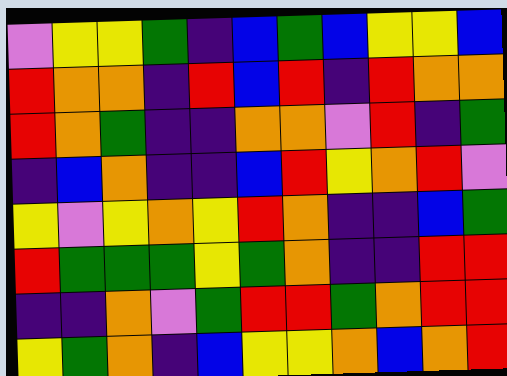[["violet", "yellow", "yellow", "green", "indigo", "blue", "green", "blue", "yellow", "yellow", "blue"], ["red", "orange", "orange", "indigo", "red", "blue", "red", "indigo", "red", "orange", "orange"], ["red", "orange", "green", "indigo", "indigo", "orange", "orange", "violet", "red", "indigo", "green"], ["indigo", "blue", "orange", "indigo", "indigo", "blue", "red", "yellow", "orange", "red", "violet"], ["yellow", "violet", "yellow", "orange", "yellow", "red", "orange", "indigo", "indigo", "blue", "green"], ["red", "green", "green", "green", "yellow", "green", "orange", "indigo", "indigo", "red", "red"], ["indigo", "indigo", "orange", "violet", "green", "red", "red", "green", "orange", "red", "red"], ["yellow", "green", "orange", "indigo", "blue", "yellow", "yellow", "orange", "blue", "orange", "red"]]